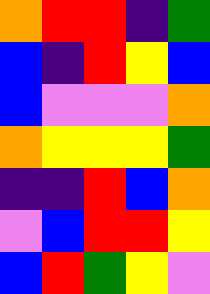[["orange", "red", "red", "indigo", "green"], ["blue", "indigo", "red", "yellow", "blue"], ["blue", "violet", "violet", "violet", "orange"], ["orange", "yellow", "yellow", "yellow", "green"], ["indigo", "indigo", "red", "blue", "orange"], ["violet", "blue", "red", "red", "yellow"], ["blue", "red", "green", "yellow", "violet"]]